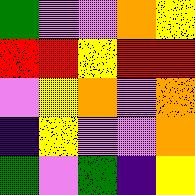[["green", "violet", "violet", "orange", "yellow"], ["red", "red", "yellow", "red", "red"], ["violet", "yellow", "orange", "violet", "orange"], ["indigo", "yellow", "violet", "violet", "orange"], ["green", "violet", "green", "indigo", "yellow"]]